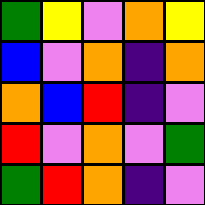[["green", "yellow", "violet", "orange", "yellow"], ["blue", "violet", "orange", "indigo", "orange"], ["orange", "blue", "red", "indigo", "violet"], ["red", "violet", "orange", "violet", "green"], ["green", "red", "orange", "indigo", "violet"]]